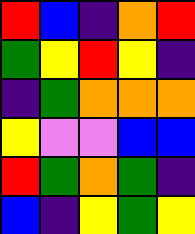[["red", "blue", "indigo", "orange", "red"], ["green", "yellow", "red", "yellow", "indigo"], ["indigo", "green", "orange", "orange", "orange"], ["yellow", "violet", "violet", "blue", "blue"], ["red", "green", "orange", "green", "indigo"], ["blue", "indigo", "yellow", "green", "yellow"]]